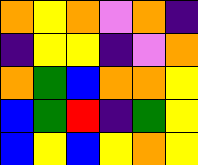[["orange", "yellow", "orange", "violet", "orange", "indigo"], ["indigo", "yellow", "yellow", "indigo", "violet", "orange"], ["orange", "green", "blue", "orange", "orange", "yellow"], ["blue", "green", "red", "indigo", "green", "yellow"], ["blue", "yellow", "blue", "yellow", "orange", "yellow"]]